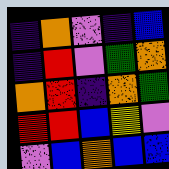[["indigo", "orange", "violet", "indigo", "blue"], ["indigo", "red", "violet", "green", "orange"], ["orange", "red", "indigo", "orange", "green"], ["red", "red", "blue", "yellow", "violet"], ["violet", "blue", "orange", "blue", "blue"]]